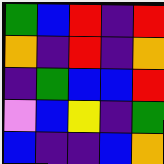[["green", "blue", "red", "indigo", "red"], ["orange", "indigo", "red", "indigo", "orange"], ["indigo", "green", "blue", "blue", "red"], ["violet", "blue", "yellow", "indigo", "green"], ["blue", "indigo", "indigo", "blue", "orange"]]